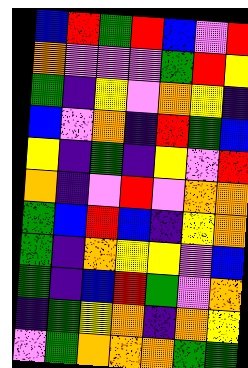[["blue", "red", "green", "red", "blue", "violet", "red"], ["orange", "violet", "violet", "violet", "green", "red", "yellow"], ["green", "indigo", "yellow", "violet", "orange", "yellow", "indigo"], ["blue", "violet", "orange", "indigo", "red", "green", "blue"], ["yellow", "indigo", "green", "indigo", "yellow", "violet", "red"], ["orange", "indigo", "violet", "red", "violet", "orange", "orange"], ["green", "blue", "red", "blue", "indigo", "yellow", "orange"], ["green", "indigo", "orange", "yellow", "yellow", "violet", "blue"], ["green", "indigo", "blue", "red", "green", "violet", "orange"], ["indigo", "green", "yellow", "orange", "indigo", "orange", "yellow"], ["violet", "green", "orange", "orange", "orange", "green", "green"]]